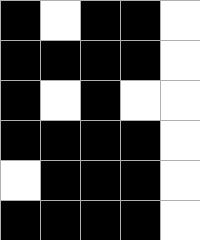[["black", "white", "black", "black", "white"], ["black", "black", "black", "black", "white"], ["black", "white", "black", "white", "white"], ["black", "black", "black", "black", "white"], ["white", "black", "black", "black", "white"], ["black", "black", "black", "black", "white"]]